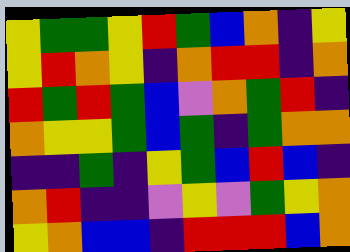[["yellow", "green", "green", "yellow", "red", "green", "blue", "orange", "indigo", "yellow"], ["yellow", "red", "orange", "yellow", "indigo", "orange", "red", "red", "indigo", "orange"], ["red", "green", "red", "green", "blue", "violet", "orange", "green", "red", "indigo"], ["orange", "yellow", "yellow", "green", "blue", "green", "indigo", "green", "orange", "orange"], ["indigo", "indigo", "green", "indigo", "yellow", "green", "blue", "red", "blue", "indigo"], ["orange", "red", "indigo", "indigo", "violet", "yellow", "violet", "green", "yellow", "orange"], ["yellow", "orange", "blue", "blue", "indigo", "red", "red", "red", "blue", "orange"]]